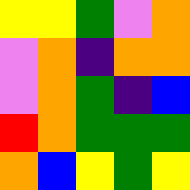[["yellow", "yellow", "green", "violet", "orange"], ["violet", "orange", "indigo", "orange", "orange"], ["violet", "orange", "green", "indigo", "blue"], ["red", "orange", "green", "green", "green"], ["orange", "blue", "yellow", "green", "yellow"]]